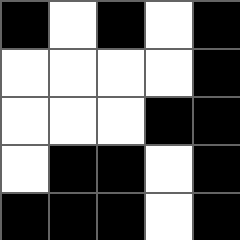[["black", "white", "black", "white", "black"], ["white", "white", "white", "white", "black"], ["white", "white", "white", "black", "black"], ["white", "black", "black", "white", "black"], ["black", "black", "black", "white", "black"]]